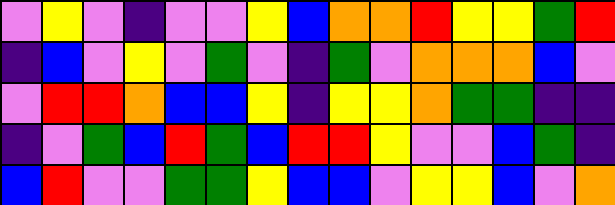[["violet", "yellow", "violet", "indigo", "violet", "violet", "yellow", "blue", "orange", "orange", "red", "yellow", "yellow", "green", "red"], ["indigo", "blue", "violet", "yellow", "violet", "green", "violet", "indigo", "green", "violet", "orange", "orange", "orange", "blue", "violet"], ["violet", "red", "red", "orange", "blue", "blue", "yellow", "indigo", "yellow", "yellow", "orange", "green", "green", "indigo", "indigo"], ["indigo", "violet", "green", "blue", "red", "green", "blue", "red", "red", "yellow", "violet", "violet", "blue", "green", "indigo"], ["blue", "red", "violet", "violet", "green", "green", "yellow", "blue", "blue", "violet", "yellow", "yellow", "blue", "violet", "orange"]]